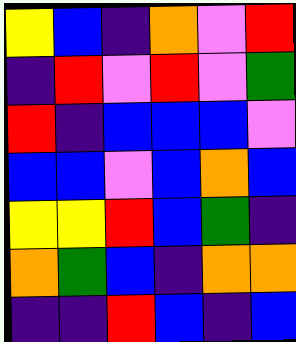[["yellow", "blue", "indigo", "orange", "violet", "red"], ["indigo", "red", "violet", "red", "violet", "green"], ["red", "indigo", "blue", "blue", "blue", "violet"], ["blue", "blue", "violet", "blue", "orange", "blue"], ["yellow", "yellow", "red", "blue", "green", "indigo"], ["orange", "green", "blue", "indigo", "orange", "orange"], ["indigo", "indigo", "red", "blue", "indigo", "blue"]]